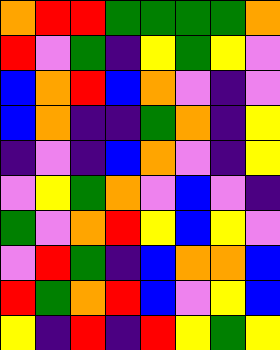[["orange", "red", "red", "green", "green", "green", "green", "orange"], ["red", "violet", "green", "indigo", "yellow", "green", "yellow", "violet"], ["blue", "orange", "red", "blue", "orange", "violet", "indigo", "violet"], ["blue", "orange", "indigo", "indigo", "green", "orange", "indigo", "yellow"], ["indigo", "violet", "indigo", "blue", "orange", "violet", "indigo", "yellow"], ["violet", "yellow", "green", "orange", "violet", "blue", "violet", "indigo"], ["green", "violet", "orange", "red", "yellow", "blue", "yellow", "violet"], ["violet", "red", "green", "indigo", "blue", "orange", "orange", "blue"], ["red", "green", "orange", "red", "blue", "violet", "yellow", "blue"], ["yellow", "indigo", "red", "indigo", "red", "yellow", "green", "yellow"]]